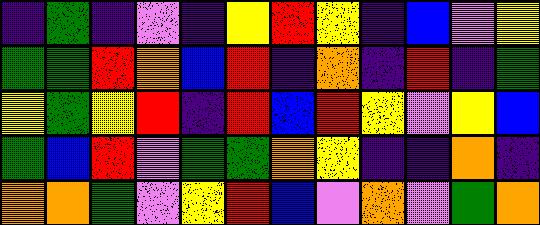[["indigo", "green", "indigo", "violet", "indigo", "yellow", "red", "yellow", "indigo", "blue", "violet", "yellow"], ["green", "green", "red", "orange", "blue", "red", "indigo", "orange", "indigo", "red", "indigo", "green"], ["yellow", "green", "yellow", "red", "indigo", "red", "blue", "red", "yellow", "violet", "yellow", "blue"], ["green", "blue", "red", "violet", "green", "green", "orange", "yellow", "indigo", "indigo", "orange", "indigo"], ["orange", "orange", "green", "violet", "yellow", "red", "blue", "violet", "orange", "violet", "green", "orange"]]